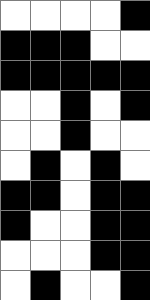[["white", "white", "white", "white", "black"], ["black", "black", "black", "white", "white"], ["black", "black", "black", "black", "black"], ["white", "white", "black", "white", "black"], ["white", "white", "black", "white", "white"], ["white", "black", "white", "black", "white"], ["black", "black", "white", "black", "black"], ["black", "white", "white", "black", "black"], ["white", "white", "white", "black", "black"], ["white", "black", "white", "white", "black"]]